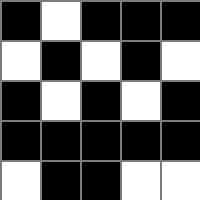[["black", "white", "black", "black", "black"], ["white", "black", "white", "black", "white"], ["black", "white", "black", "white", "black"], ["black", "black", "black", "black", "black"], ["white", "black", "black", "white", "white"]]